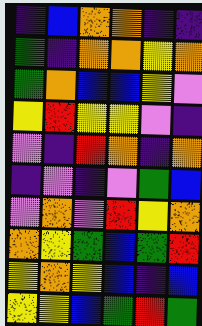[["indigo", "blue", "orange", "orange", "indigo", "indigo"], ["green", "indigo", "orange", "orange", "yellow", "orange"], ["green", "orange", "blue", "blue", "yellow", "violet"], ["yellow", "red", "yellow", "yellow", "violet", "indigo"], ["violet", "indigo", "red", "orange", "indigo", "orange"], ["indigo", "violet", "indigo", "violet", "green", "blue"], ["violet", "orange", "violet", "red", "yellow", "orange"], ["orange", "yellow", "green", "blue", "green", "red"], ["yellow", "orange", "yellow", "blue", "indigo", "blue"], ["yellow", "yellow", "blue", "green", "red", "green"]]